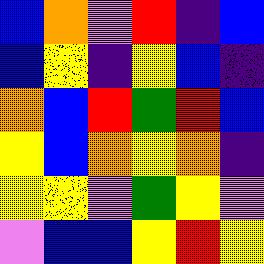[["blue", "orange", "violet", "red", "indigo", "blue"], ["blue", "yellow", "indigo", "yellow", "blue", "indigo"], ["orange", "blue", "red", "green", "red", "blue"], ["yellow", "blue", "orange", "yellow", "orange", "indigo"], ["yellow", "yellow", "violet", "green", "yellow", "violet"], ["violet", "blue", "blue", "yellow", "red", "yellow"]]